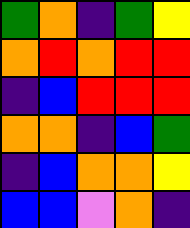[["green", "orange", "indigo", "green", "yellow"], ["orange", "red", "orange", "red", "red"], ["indigo", "blue", "red", "red", "red"], ["orange", "orange", "indigo", "blue", "green"], ["indigo", "blue", "orange", "orange", "yellow"], ["blue", "blue", "violet", "orange", "indigo"]]